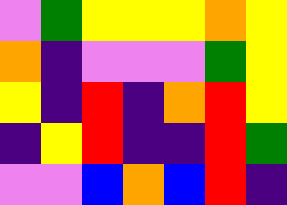[["violet", "green", "yellow", "yellow", "yellow", "orange", "yellow"], ["orange", "indigo", "violet", "violet", "violet", "green", "yellow"], ["yellow", "indigo", "red", "indigo", "orange", "red", "yellow"], ["indigo", "yellow", "red", "indigo", "indigo", "red", "green"], ["violet", "violet", "blue", "orange", "blue", "red", "indigo"]]